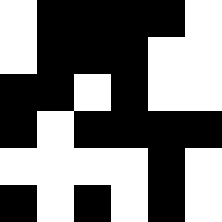[["white", "black", "black", "black", "black", "white"], ["white", "black", "black", "black", "white", "white"], ["black", "black", "white", "black", "white", "white"], ["black", "white", "black", "black", "black", "black"], ["white", "white", "white", "white", "black", "white"], ["black", "white", "black", "white", "black", "white"]]